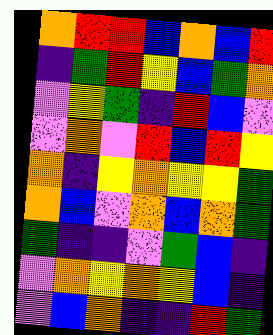[["orange", "red", "red", "blue", "orange", "blue", "red"], ["indigo", "green", "red", "yellow", "blue", "green", "orange"], ["violet", "yellow", "green", "indigo", "red", "blue", "violet"], ["violet", "orange", "violet", "red", "blue", "red", "yellow"], ["orange", "indigo", "yellow", "orange", "yellow", "yellow", "green"], ["orange", "blue", "violet", "orange", "blue", "orange", "green"], ["green", "indigo", "indigo", "violet", "green", "blue", "indigo"], ["violet", "orange", "yellow", "orange", "yellow", "blue", "indigo"], ["violet", "blue", "orange", "indigo", "indigo", "red", "green"]]